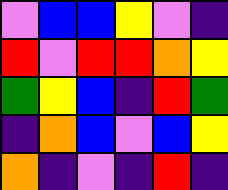[["violet", "blue", "blue", "yellow", "violet", "indigo"], ["red", "violet", "red", "red", "orange", "yellow"], ["green", "yellow", "blue", "indigo", "red", "green"], ["indigo", "orange", "blue", "violet", "blue", "yellow"], ["orange", "indigo", "violet", "indigo", "red", "indigo"]]